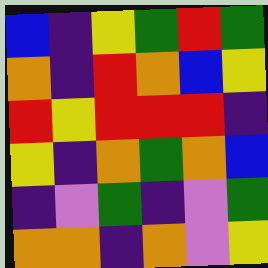[["blue", "indigo", "yellow", "green", "red", "green"], ["orange", "indigo", "red", "orange", "blue", "yellow"], ["red", "yellow", "red", "red", "red", "indigo"], ["yellow", "indigo", "orange", "green", "orange", "blue"], ["indigo", "violet", "green", "indigo", "violet", "green"], ["orange", "orange", "indigo", "orange", "violet", "yellow"]]